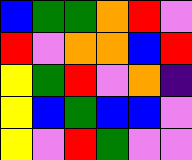[["blue", "green", "green", "orange", "red", "violet"], ["red", "violet", "orange", "orange", "blue", "red"], ["yellow", "green", "red", "violet", "orange", "indigo"], ["yellow", "blue", "green", "blue", "blue", "violet"], ["yellow", "violet", "red", "green", "violet", "violet"]]